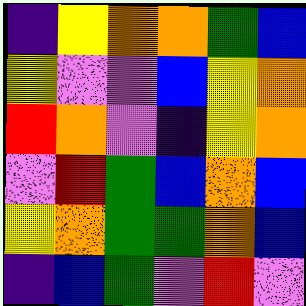[["indigo", "yellow", "orange", "orange", "green", "blue"], ["yellow", "violet", "violet", "blue", "yellow", "orange"], ["red", "orange", "violet", "indigo", "yellow", "orange"], ["violet", "red", "green", "blue", "orange", "blue"], ["yellow", "orange", "green", "green", "orange", "blue"], ["indigo", "blue", "green", "violet", "red", "violet"]]